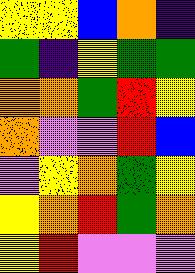[["yellow", "yellow", "blue", "orange", "indigo"], ["green", "indigo", "yellow", "green", "green"], ["orange", "orange", "green", "red", "yellow"], ["orange", "violet", "violet", "red", "blue"], ["violet", "yellow", "orange", "green", "yellow"], ["yellow", "orange", "red", "green", "orange"], ["yellow", "red", "violet", "violet", "violet"]]